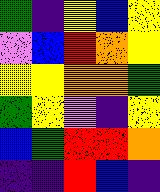[["green", "indigo", "yellow", "blue", "yellow"], ["violet", "blue", "red", "orange", "yellow"], ["yellow", "yellow", "orange", "orange", "green"], ["green", "yellow", "violet", "indigo", "yellow"], ["blue", "green", "red", "red", "orange"], ["indigo", "indigo", "red", "blue", "indigo"]]